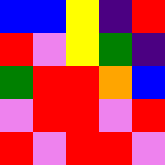[["blue", "blue", "yellow", "indigo", "red"], ["red", "violet", "yellow", "green", "indigo"], ["green", "red", "red", "orange", "blue"], ["violet", "red", "red", "violet", "red"], ["red", "violet", "red", "red", "violet"]]